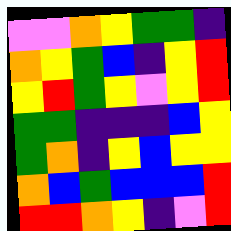[["violet", "violet", "orange", "yellow", "green", "green", "indigo"], ["orange", "yellow", "green", "blue", "indigo", "yellow", "red"], ["yellow", "red", "green", "yellow", "violet", "yellow", "red"], ["green", "green", "indigo", "indigo", "indigo", "blue", "yellow"], ["green", "orange", "indigo", "yellow", "blue", "yellow", "yellow"], ["orange", "blue", "green", "blue", "blue", "blue", "red"], ["red", "red", "orange", "yellow", "indigo", "violet", "red"]]